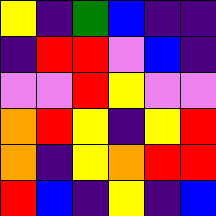[["yellow", "indigo", "green", "blue", "indigo", "indigo"], ["indigo", "red", "red", "violet", "blue", "indigo"], ["violet", "violet", "red", "yellow", "violet", "violet"], ["orange", "red", "yellow", "indigo", "yellow", "red"], ["orange", "indigo", "yellow", "orange", "red", "red"], ["red", "blue", "indigo", "yellow", "indigo", "blue"]]